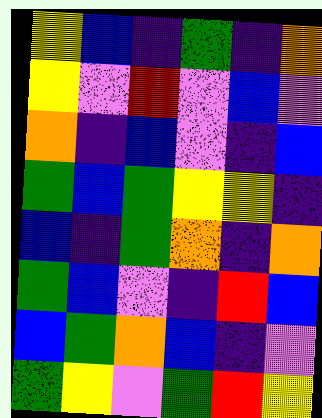[["yellow", "blue", "indigo", "green", "indigo", "orange"], ["yellow", "violet", "red", "violet", "blue", "violet"], ["orange", "indigo", "blue", "violet", "indigo", "blue"], ["green", "blue", "green", "yellow", "yellow", "indigo"], ["blue", "indigo", "green", "orange", "indigo", "orange"], ["green", "blue", "violet", "indigo", "red", "blue"], ["blue", "green", "orange", "blue", "indigo", "violet"], ["green", "yellow", "violet", "green", "red", "yellow"]]